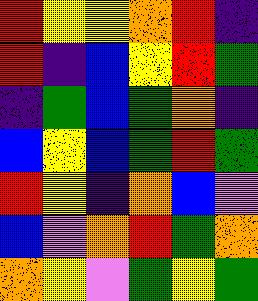[["red", "yellow", "yellow", "orange", "red", "indigo"], ["red", "indigo", "blue", "yellow", "red", "green"], ["indigo", "green", "blue", "green", "orange", "indigo"], ["blue", "yellow", "blue", "green", "red", "green"], ["red", "yellow", "indigo", "orange", "blue", "violet"], ["blue", "violet", "orange", "red", "green", "orange"], ["orange", "yellow", "violet", "green", "yellow", "green"]]